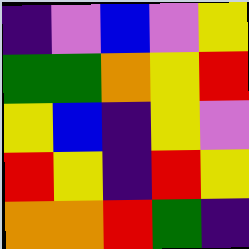[["indigo", "violet", "blue", "violet", "yellow"], ["green", "green", "orange", "yellow", "red"], ["yellow", "blue", "indigo", "yellow", "violet"], ["red", "yellow", "indigo", "red", "yellow"], ["orange", "orange", "red", "green", "indigo"]]